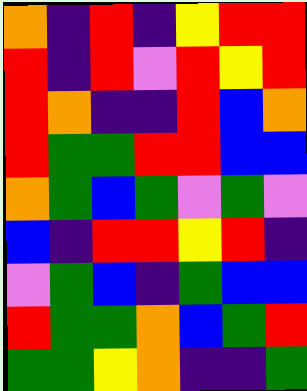[["orange", "indigo", "red", "indigo", "yellow", "red", "red"], ["red", "indigo", "red", "violet", "red", "yellow", "red"], ["red", "orange", "indigo", "indigo", "red", "blue", "orange"], ["red", "green", "green", "red", "red", "blue", "blue"], ["orange", "green", "blue", "green", "violet", "green", "violet"], ["blue", "indigo", "red", "red", "yellow", "red", "indigo"], ["violet", "green", "blue", "indigo", "green", "blue", "blue"], ["red", "green", "green", "orange", "blue", "green", "red"], ["green", "green", "yellow", "orange", "indigo", "indigo", "green"]]